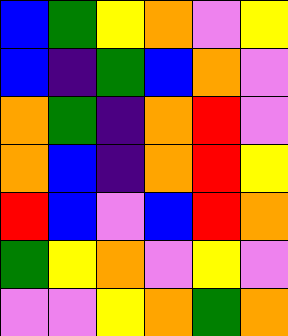[["blue", "green", "yellow", "orange", "violet", "yellow"], ["blue", "indigo", "green", "blue", "orange", "violet"], ["orange", "green", "indigo", "orange", "red", "violet"], ["orange", "blue", "indigo", "orange", "red", "yellow"], ["red", "blue", "violet", "blue", "red", "orange"], ["green", "yellow", "orange", "violet", "yellow", "violet"], ["violet", "violet", "yellow", "orange", "green", "orange"]]